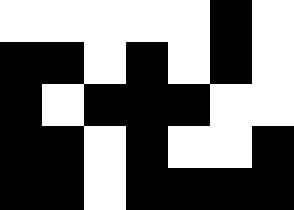[["white", "white", "white", "white", "white", "black", "white"], ["black", "black", "white", "black", "white", "black", "white"], ["black", "white", "black", "black", "black", "white", "white"], ["black", "black", "white", "black", "white", "white", "black"], ["black", "black", "white", "black", "black", "black", "black"]]